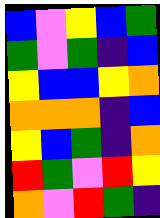[["blue", "violet", "yellow", "blue", "green"], ["green", "violet", "green", "indigo", "blue"], ["yellow", "blue", "blue", "yellow", "orange"], ["orange", "orange", "orange", "indigo", "blue"], ["yellow", "blue", "green", "indigo", "orange"], ["red", "green", "violet", "red", "yellow"], ["orange", "violet", "red", "green", "indigo"]]